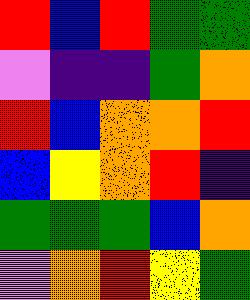[["red", "blue", "red", "green", "green"], ["violet", "indigo", "indigo", "green", "orange"], ["red", "blue", "orange", "orange", "red"], ["blue", "yellow", "orange", "red", "indigo"], ["green", "green", "green", "blue", "orange"], ["violet", "orange", "red", "yellow", "green"]]